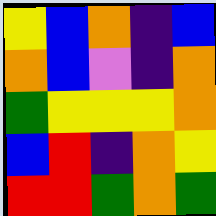[["yellow", "blue", "orange", "indigo", "blue"], ["orange", "blue", "violet", "indigo", "orange"], ["green", "yellow", "yellow", "yellow", "orange"], ["blue", "red", "indigo", "orange", "yellow"], ["red", "red", "green", "orange", "green"]]